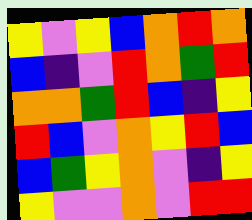[["yellow", "violet", "yellow", "blue", "orange", "red", "orange"], ["blue", "indigo", "violet", "red", "orange", "green", "red"], ["orange", "orange", "green", "red", "blue", "indigo", "yellow"], ["red", "blue", "violet", "orange", "yellow", "red", "blue"], ["blue", "green", "yellow", "orange", "violet", "indigo", "yellow"], ["yellow", "violet", "violet", "orange", "violet", "red", "red"]]